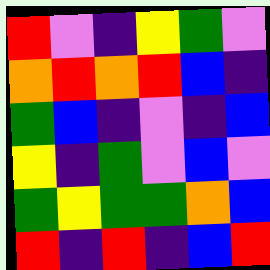[["red", "violet", "indigo", "yellow", "green", "violet"], ["orange", "red", "orange", "red", "blue", "indigo"], ["green", "blue", "indigo", "violet", "indigo", "blue"], ["yellow", "indigo", "green", "violet", "blue", "violet"], ["green", "yellow", "green", "green", "orange", "blue"], ["red", "indigo", "red", "indigo", "blue", "red"]]